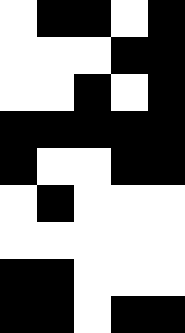[["white", "black", "black", "white", "black"], ["white", "white", "white", "black", "black"], ["white", "white", "black", "white", "black"], ["black", "black", "black", "black", "black"], ["black", "white", "white", "black", "black"], ["white", "black", "white", "white", "white"], ["white", "white", "white", "white", "white"], ["black", "black", "white", "white", "white"], ["black", "black", "white", "black", "black"]]